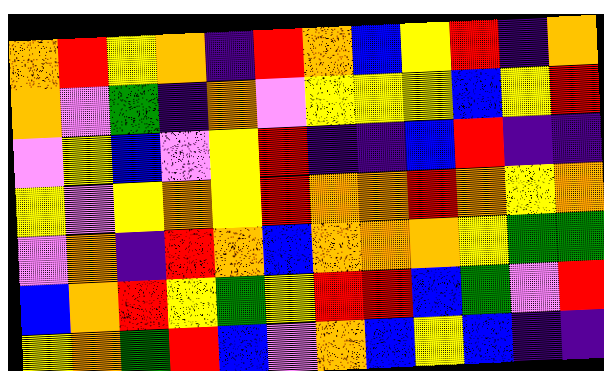[["orange", "red", "yellow", "orange", "indigo", "red", "orange", "blue", "yellow", "red", "indigo", "orange"], ["orange", "violet", "green", "indigo", "orange", "violet", "yellow", "yellow", "yellow", "blue", "yellow", "red"], ["violet", "yellow", "blue", "violet", "yellow", "red", "indigo", "indigo", "blue", "red", "indigo", "indigo"], ["yellow", "violet", "yellow", "orange", "yellow", "red", "orange", "orange", "red", "orange", "yellow", "orange"], ["violet", "orange", "indigo", "red", "orange", "blue", "orange", "orange", "orange", "yellow", "green", "green"], ["blue", "orange", "red", "yellow", "green", "yellow", "red", "red", "blue", "green", "violet", "red"], ["yellow", "orange", "green", "red", "blue", "violet", "orange", "blue", "yellow", "blue", "indigo", "indigo"]]